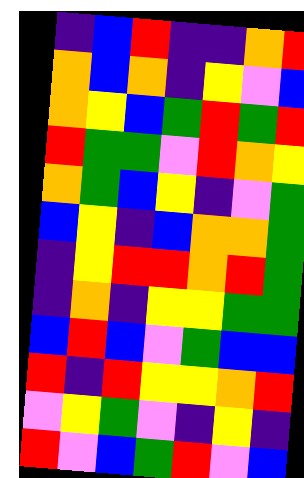[["indigo", "blue", "red", "indigo", "indigo", "orange", "red"], ["orange", "blue", "orange", "indigo", "yellow", "violet", "blue"], ["orange", "yellow", "blue", "green", "red", "green", "red"], ["red", "green", "green", "violet", "red", "orange", "yellow"], ["orange", "green", "blue", "yellow", "indigo", "violet", "green"], ["blue", "yellow", "indigo", "blue", "orange", "orange", "green"], ["indigo", "yellow", "red", "red", "orange", "red", "green"], ["indigo", "orange", "indigo", "yellow", "yellow", "green", "green"], ["blue", "red", "blue", "violet", "green", "blue", "blue"], ["red", "indigo", "red", "yellow", "yellow", "orange", "red"], ["violet", "yellow", "green", "violet", "indigo", "yellow", "indigo"], ["red", "violet", "blue", "green", "red", "violet", "blue"]]